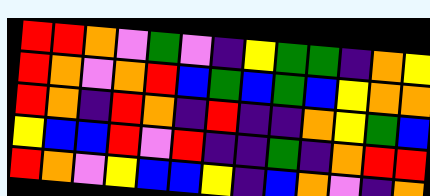[["red", "red", "orange", "violet", "green", "violet", "indigo", "yellow", "green", "green", "indigo", "orange", "yellow"], ["red", "orange", "violet", "orange", "red", "blue", "green", "blue", "green", "blue", "yellow", "orange", "orange"], ["red", "orange", "indigo", "red", "orange", "indigo", "red", "indigo", "indigo", "orange", "yellow", "green", "blue"], ["yellow", "blue", "blue", "red", "violet", "red", "indigo", "indigo", "green", "indigo", "orange", "red", "red"], ["red", "orange", "violet", "yellow", "blue", "blue", "yellow", "indigo", "blue", "orange", "violet", "indigo", "orange"]]